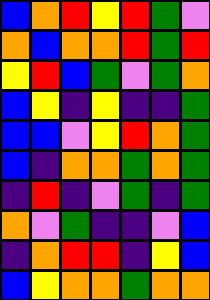[["blue", "orange", "red", "yellow", "red", "green", "violet"], ["orange", "blue", "orange", "orange", "red", "green", "red"], ["yellow", "red", "blue", "green", "violet", "green", "orange"], ["blue", "yellow", "indigo", "yellow", "indigo", "indigo", "green"], ["blue", "blue", "violet", "yellow", "red", "orange", "green"], ["blue", "indigo", "orange", "orange", "green", "orange", "green"], ["indigo", "red", "indigo", "violet", "green", "indigo", "green"], ["orange", "violet", "green", "indigo", "indigo", "violet", "blue"], ["indigo", "orange", "red", "red", "indigo", "yellow", "blue"], ["blue", "yellow", "orange", "orange", "green", "orange", "orange"]]